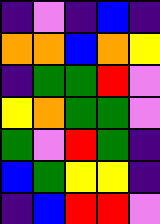[["indigo", "violet", "indigo", "blue", "indigo"], ["orange", "orange", "blue", "orange", "yellow"], ["indigo", "green", "green", "red", "violet"], ["yellow", "orange", "green", "green", "violet"], ["green", "violet", "red", "green", "indigo"], ["blue", "green", "yellow", "yellow", "indigo"], ["indigo", "blue", "red", "red", "violet"]]